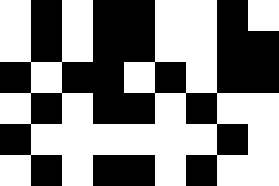[["white", "black", "white", "black", "black", "white", "white", "black", "white"], ["white", "black", "white", "black", "black", "white", "white", "black", "black"], ["black", "white", "black", "black", "white", "black", "white", "black", "black"], ["white", "black", "white", "black", "black", "white", "black", "white", "white"], ["black", "white", "white", "white", "white", "white", "white", "black", "white"], ["white", "black", "white", "black", "black", "white", "black", "white", "white"]]